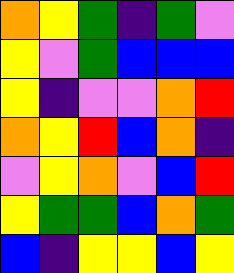[["orange", "yellow", "green", "indigo", "green", "violet"], ["yellow", "violet", "green", "blue", "blue", "blue"], ["yellow", "indigo", "violet", "violet", "orange", "red"], ["orange", "yellow", "red", "blue", "orange", "indigo"], ["violet", "yellow", "orange", "violet", "blue", "red"], ["yellow", "green", "green", "blue", "orange", "green"], ["blue", "indigo", "yellow", "yellow", "blue", "yellow"]]